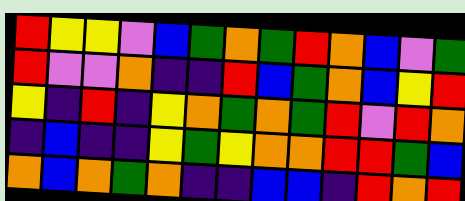[["red", "yellow", "yellow", "violet", "blue", "green", "orange", "green", "red", "orange", "blue", "violet", "green"], ["red", "violet", "violet", "orange", "indigo", "indigo", "red", "blue", "green", "orange", "blue", "yellow", "red"], ["yellow", "indigo", "red", "indigo", "yellow", "orange", "green", "orange", "green", "red", "violet", "red", "orange"], ["indigo", "blue", "indigo", "indigo", "yellow", "green", "yellow", "orange", "orange", "red", "red", "green", "blue"], ["orange", "blue", "orange", "green", "orange", "indigo", "indigo", "blue", "blue", "indigo", "red", "orange", "red"]]